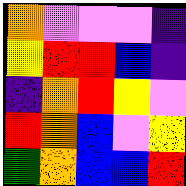[["orange", "violet", "violet", "violet", "indigo"], ["yellow", "red", "red", "blue", "indigo"], ["indigo", "orange", "red", "yellow", "violet"], ["red", "orange", "blue", "violet", "yellow"], ["green", "orange", "blue", "blue", "red"]]